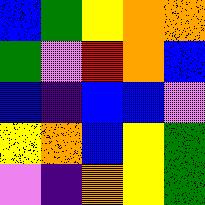[["blue", "green", "yellow", "orange", "orange"], ["green", "violet", "red", "orange", "blue"], ["blue", "indigo", "blue", "blue", "violet"], ["yellow", "orange", "blue", "yellow", "green"], ["violet", "indigo", "orange", "yellow", "green"]]